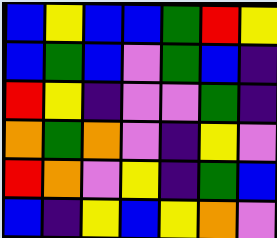[["blue", "yellow", "blue", "blue", "green", "red", "yellow"], ["blue", "green", "blue", "violet", "green", "blue", "indigo"], ["red", "yellow", "indigo", "violet", "violet", "green", "indigo"], ["orange", "green", "orange", "violet", "indigo", "yellow", "violet"], ["red", "orange", "violet", "yellow", "indigo", "green", "blue"], ["blue", "indigo", "yellow", "blue", "yellow", "orange", "violet"]]